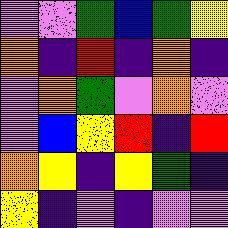[["violet", "violet", "green", "blue", "green", "yellow"], ["orange", "indigo", "red", "indigo", "orange", "indigo"], ["violet", "orange", "green", "violet", "orange", "violet"], ["violet", "blue", "yellow", "red", "indigo", "red"], ["orange", "yellow", "indigo", "yellow", "green", "indigo"], ["yellow", "indigo", "violet", "indigo", "violet", "violet"]]